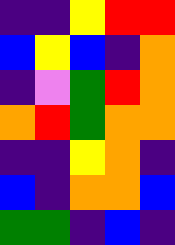[["indigo", "indigo", "yellow", "red", "red"], ["blue", "yellow", "blue", "indigo", "orange"], ["indigo", "violet", "green", "red", "orange"], ["orange", "red", "green", "orange", "orange"], ["indigo", "indigo", "yellow", "orange", "indigo"], ["blue", "indigo", "orange", "orange", "blue"], ["green", "green", "indigo", "blue", "indigo"]]